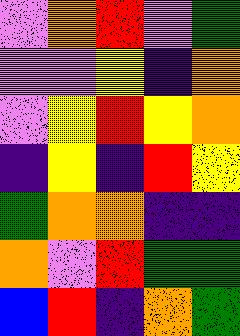[["violet", "orange", "red", "violet", "green"], ["violet", "violet", "yellow", "indigo", "orange"], ["violet", "yellow", "red", "yellow", "orange"], ["indigo", "yellow", "indigo", "red", "yellow"], ["green", "orange", "orange", "indigo", "indigo"], ["orange", "violet", "red", "green", "green"], ["blue", "red", "indigo", "orange", "green"]]